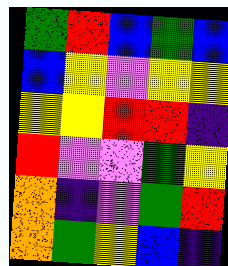[["green", "red", "blue", "green", "blue"], ["blue", "yellow", "violet", "yellow", "yellow"], ["yellow", "yellow", "red", "red", "indigo"], ["red", "violet", "violet", "green", "yellow"], ["orange", "indigo", "violet", "green", "red"], ["orange", "green", "yellow", "blue", "indigo"]]